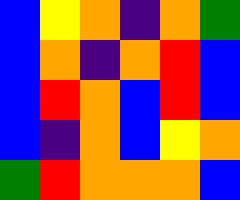[["blue", "yellow", "orange", "indigo", "orange", "green"], ["blue", "orange", "indigo", "orange", "red", "blue"], ["blue", "red", "orange", "blue", "red", "blue"], ["blue", "indigo", "orange", "blue", "yellow", "orange"], ["green", "red", "orange", "orange", "orange", "blue"]]